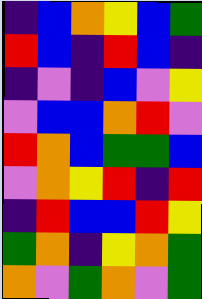[["indigo", "blue", "orange", "yellow", "blue", "green"], ["red", "blue", "indigo", "red", "blue", "indigo"], ["indigo", "violet", "indigo", "blue", "violet", "yellow"], ["violet", "blue", "blue", "orange", "red", "violet"], ["red", "orange", "blue", "green", "green", "blue"], ["violet", "orange", "yellow", "red", "indigo", "red"], ["indigo", "red", "blue", "blue", "red", "yellow"], ["green", "orange", "indigo", "yellow", "orange", "green"], ["orange", "violet", "green", "orange", "violet", "green"]]